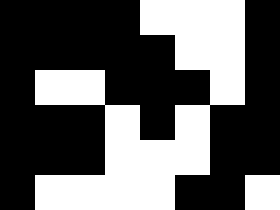[["black", "black", "black", "black", "white", "white", "white", "black"], ["black", "black", "black", "black", "black", "white", "white", "black"], ["black", "white", "white", "black", "black", "black", "white", "black"], ["black", "black", "black", "white", "black", "white", "black", "black"], ["black", "black", "black", "white", "white", "white", "black", "black"], ["black", "white", "white", "white", "white", "black", "black", "white"]]